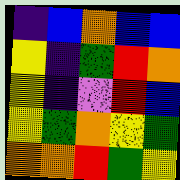[["indigo", "blue", "orange", "blue", "blue"], ["yellow", "indigo", "green", "red", "orange"], ["yellow", "indigo", "violet", "red", "blue"], ["yellow", "green", "orange", "yellow", "green"], ["orange", "orange", "red", "green", "yellow"]]